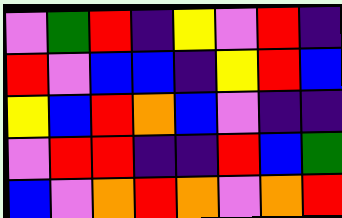[["violet", "green", "red", "indigo", "yellow", "violet", "red", "indigo"], ["red", "violet", "blue", "blue", "indigo", "yellow", "red", "blue"], ["yellow", "blue", "red", "orange", "blue", "violet", "indigo", "indigo"], ["violet", "red", "red", "indigo", "indigo", "red", "blue", "green"], ["blue", "violet", "orange", "red", "orange", "violet", "orange", "red"]]